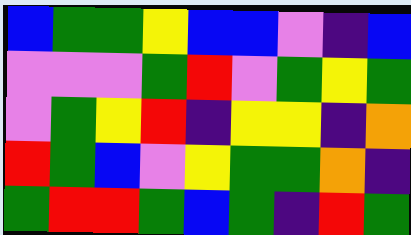[["blue", "green", "green", "yellow", "blue", "blue", "violet", "indigo", "blue"], ["violet", "violet", "violet", "green", "red", "violet", "green", "yellow", "green"], ["violet", "green", "yellow", "red", "indigo", "yellow", "yellow", "indigo", "orange"], ["red", "green", "blue", "violet", "yellow", "green", "green", "orange", "indigo"], ["green", "red", "red", "green", "blue", "green", "indigo", "red", "green"]]